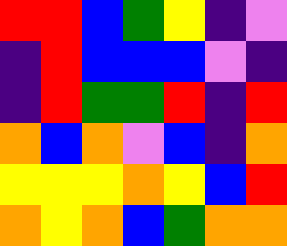[["red", "red", "blue", "green", "yellow", "indigo", "violet"], ["indigo", "red", "blue", "blue", "blue", "violet", "indigo"], ["indigo", "red", "green", "green", "red", "indigo", "red"], ["orange", "blue", "orange", "violet", "blue", "indigo", "orange"], ["yellow", "yellow", "yellow", "orange", "yellow", "blue", "red"], ["orange", "yellow", "orange", "blue", "green", "orange", "orange"]]